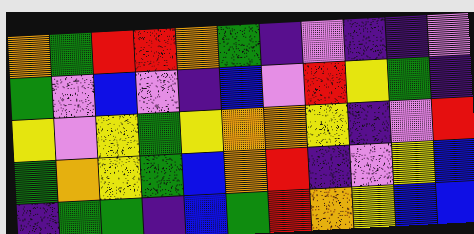[["orange", "green", "red", "red", "orange", "green", "indigo", "violet", "indigo", "indigo", "violet"], ["green", "violet", "blue", "violet", "indigo", "blue", "violet", "red", "yellow", "green", "indigo"], ["yellow", "violet", "yellow", "green", "yellow", "orange", "orange", "yellow", "indigo", "violet", "red"], ["green", "orange", "yellow", "green", "blue", "orange", "red", "indigo", "violet", "yellow", "blue"], ["indigo", "green", "green", "indigo", "blue", "green", "red", "orange", "yellow", "blue", "blue"]]